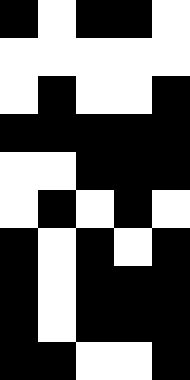[["black", "white", "black", "black", "white"], ["white", "white", "white", "white", "white"], ["white", "black", "white", "white", "black"], ["black", "black", "black", "black", "black"], ["white", "white", "black", "black", "black"], ["white", "black", "white", "black", "white"], ["black", "white", "black", "white", "black"], ["black", "white", "black", "black", "black"], ["black", "white", "black", "black", "black"], ["black", "black", "white", "white", "black"]]